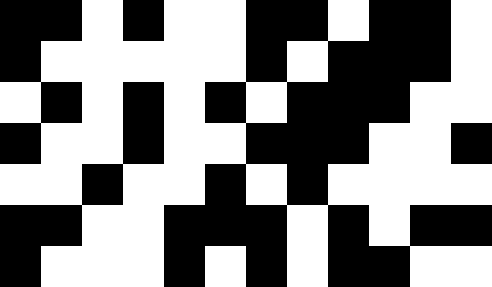[["black", "black", "white", "black", "white", "white", "black", "black", "white", "black", "black", "white"], ["black", "white", "white", "white", "white", "white", "black", "white", "black", "black", "black", "white"], ["white", "black", "white", "black", "white", "black", "white", "black", "black", "black", "white", "white"], ["black", "white", "white", "black", "white", "white", "black", "black", "black", "white", "white", "black"], ["white", "white", "black", "white", "white", "black", "white", "black", "white", "white", "white", "white"], ["black", "black", "white", "white", "black", "black", "black", "white", "black", "white", "black", "black"], ["black", "white", "white", "white", "black", "white", "black", "white", "black", "black", "white", "white"]]